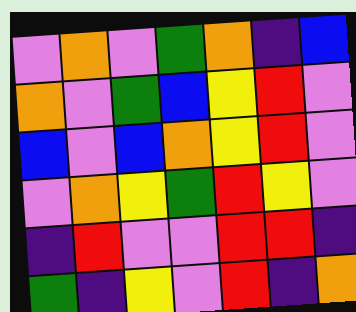[["violet", "orange", "violet", "green", "orange", "indigo", "blue"], ["orange", "violet", "green", "blue", "yellow", "red", "violet"], ["blue", "violet", "blue", "orange", "yellow", "red", "violet"], ["violet", "orange", "yellow", "green", "red", "yellow", "violet"], ["indigo", "red", "violet", "violet", "red", "red", "indigo"], ["green", "indigo", "yellow", "violet", "red", "indigo", "orange"]]